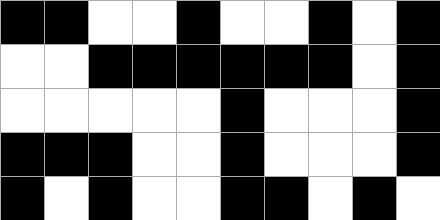[["black", "black", "white", "white", "black", "white", "white", "black", "white", "black"], ["white", "white", "black", "black", "black", "black", "black", "black", "white", "black"], ["white", "white", "white", "white", "white", "black", "white", "white", "white", "black"], ["black", "black", "black", "white", "white", "black", "white", "white", "white", "black"], ["black", "white", "black", "white", "white", "black", "black", "white", "black", "white"]]